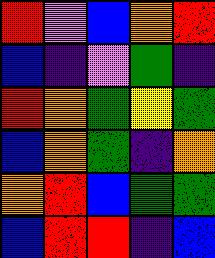[["red", "violet", "blue", "orange", "red"], ["blue", "indigo", "violet", "green", "indigo"], ["red", "orange", "green", "yellow", "green"], ["blue", "orange", "green", "indigo", "orange"], ["orange", "red", "blue", "green", "green"], ["blue", "red", "red", "indigo", "blue"]]